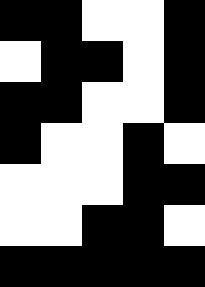[["black", "black", "white", "white", "black"], ["white", "black", "black", "white", "black"], ["black", "black", "white", "white", "black"], ["black", "white", "white", "black", "white"], ["white", "white", "white", "black", "black"], ["white", "white", "black", "black", "white"], ["black", "black", "black", "black", "black"]]